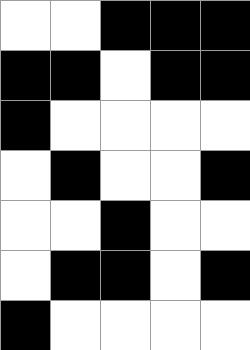[["white", "white", "black", "black", "black"], ["black", "black", "white", "black", "black"], ["black", "white", "white", "white", "white"], ["white", "black", "white", "white", "black"], ["white", "white", "black", "white", "white"], ["white", "black", "black", "white", "black"], ["black", "white", "white", "white", "white"]]